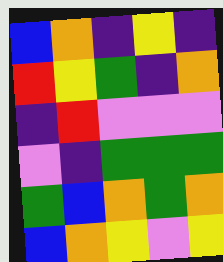[["blue", "orange", "indigo", "yellow", "indigo"], ["red", "yellow", "green", "indigo", "orange"], ["indigo", "red", "violet", "violet", "violet"], ["violet", "indigo", "green", "green", "green"], ["green", "blue", "orange", "green", "orange"], ["blue", "orange", "yellow", "violet", "yellow"]]